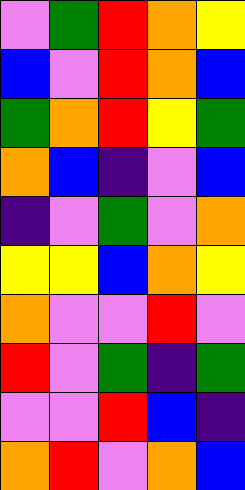[["violet", "green", "red", "orange", "yellow"], ["blue", "violet", "red", "orange", "blue"], ["green", "orange", "red", "yellow", "green"], ["orange", "blue", "indigo", "violet", "blue"], ["indigo", "violet", "green", "violet", "orange"], ["yellow", "yellow", "blue", "orange", "yellow"], ["orange", "violet", "violet", "red", "violet"], ["red", "violet", "green", "indigo", "green"], ["violet", "violet", "red", "blue", "indigo"], ["orange", "red", "violet", "orange", "blue"]]